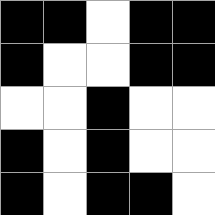[["black", "black", "white", "black", "black"], ["black", "white", "white", "black", "black"], ["white", "white", "black", "white", "white"], ["black", "white", "black", "white", "white"], ["black", "white", "black", "black", "white"]]